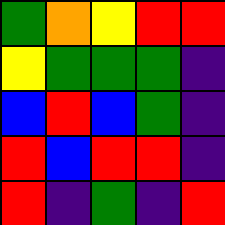[["green", "orange", "yellow", "red", "red"], ["yellow", "green", "green", "green", "indigo"], ["blue", "red", "blue", "green", "indigo"], ["red", "blue", "red", "red", "indigo"], ["red", "indigo", "green", "indigo", "red"]]